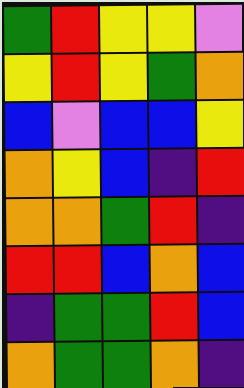[["green", "red", "yellow", "yellow", "violet"], ["yellow", "red", "yellow", "green", "orange"], ["blue", "violet", "blue", "blue", "yellow"], ["orange", "yellow", "blue", "indigo", "red"], ["orange", "orange", "green", "red", "indigo"], ["red", "red", "blue", "orange", "blue"], ["indigo", "green", "green", "red", "blue"], ["orange", "green", "green", "orange", "indigo"]]